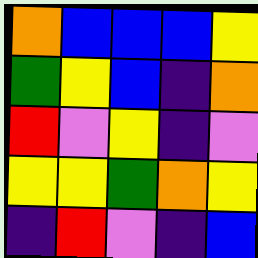[["orange", "blue", "blue", "blue", "yellow"], ["green", "yellow", "blue", "indigo", "orange"], ["red", "violet", "yellow", "indigo", "violet"], ["yellow", "yellow", "green", "orange", "yellow"], ["indigo", "red", "violet", "indigo", "blue"]]